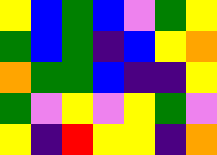[["yellow", "blue", "green", "blue", "violet", "green", "yellow"], ["green", "blue", "green", "indigo", "blue", "yellow", "orange"], ["orange", "green", "green", "blue", "indigo", "indigo", "yellow"], ["green", "violet", "yellow", "violet", "yellow", "green", "violet"], ["yellow", "indigo", "red", "yellow", "yellow", "indigo", "orange"]]